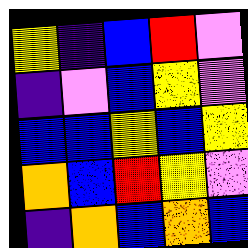[["yellow", "indigo", "blue", "red", "violet"], ["indigo", "violet", "blue", "yellow", "violet"], ["blue", "blue", "yellow", "blue", "yellow"], ["orange", "blue", "red", "yellow", "violet"], ["indigo", "orange", "blue", "orange", "blue"]]